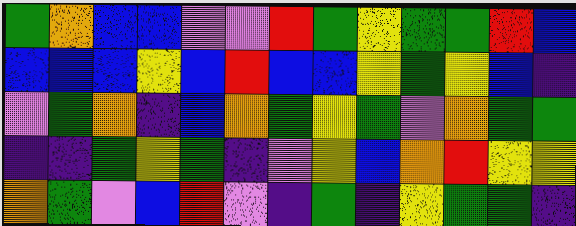[["green", "orange", "blue", "blue", "violet", "violet", "red", "green", "yellow", "green", "green", "red", "blue"], ["blue", "blue", "blue", "yellow", "blue", "red", "blue", "blue", "yellow", "green", "yellow", "blue", "indigo"], ["violet", "green", "orange", "indigo", "blue", "orange", "green", "yellow", "green", "violet", "orange", "green", "green"], ["indigo", "indigo", "green", "yellow", "green", "indigo", "violet", "yellow", "blue", "orange", "red", "yellow", "yellow"], ["orange", "green", "violet", "blue", "red", "violet", "indigo", "green", "indigo", "yellow", "green", "green", "indigo"]]